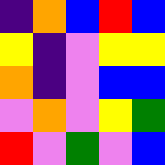[["indigo", "orange", "blue", "red", "blue"], ["yellow", "indigo", "violet", "yellow", "yellow"], ["orange", "indigo", "violet", "blue", "blue"], ["violet", "orange", "violet", "yellow", "green"], ["red", "violet", "green", "violet", "blue"]]